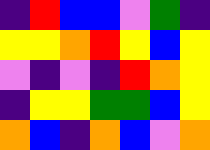[["indigo", "red", "blue", "blue", "violet", "green", "indigo"], ["yellow", "yellow", "orange", "red", "yellow", "blue", "yellow"], ["violet", "indigo", "violet", "indigo", "red", "orange", "yellow"], ["indigo", "yellow", "yellow", "green", "green", "blue", "yellow"], ["orange", "blue", "indigo", "orange", "blue", "violet", "orange"]]